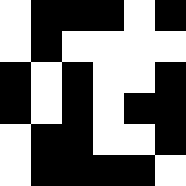[["white", "black", "black", "black", "white", "black"], ["white", "black", "white", "white", "white", "white"], ["black", "white", "black", "white", "white", "black"], ["black", "white", "black", "white", "black", "black"], ["white", "black", "black", "white", "white", "black"], ["white", "black", "black", "black", "black", "white"]]